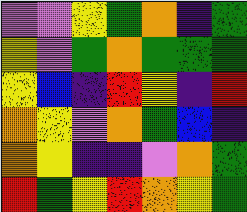[["violet", "violet", "yellow", "green", "orange", "indigo", "green"], ["yellow", "violet", "green", "orange", "green", "green", "green"], ["yellow", "blue", "indigo", "red", "yellow", "indigo", "red"], ["orange", "yellow", "violet", "orange", "green", "blue", "indigo"], ["orange", "yellow", "indigo", "indigo", "violet", "orange", "green"], ["red", "green", "yellow", "red", "orange", "yellow", "green"]]